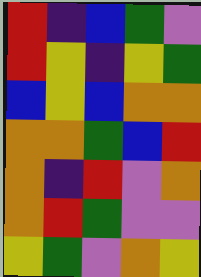[["red", "indigo", "blue", "green", "violet"], ["red", "yellow", "indigo", "yellow", "green"], ["blue", "yellow", "blue", "orange", "orange"], ["orange", "orange", "green", "blue", "red"], ["orange", "indigo", "red", "violet", "orange"], ["orange", "red", "green", "violet", "violet"], ["yellow", "green", "violet", "orange", "yellow"]]